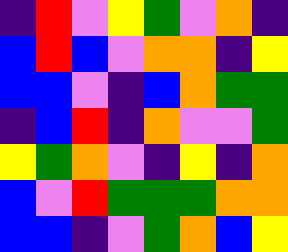[["indigo", "red", "violet", "yellow", "green", "violet", "orange", "indigo"], ["blue", "red", "blue", "violet", "orange", "orange", "indigo", "yellow"], ["blue", "blue", "violet", "indigo", "blue", "orange", "green", "green"], ["indigo", "blue", "red", "indigo", "orange", "violet", "violet", "green"], ["yellow", "green", "orange", "violet", "indigo", "yellow", "indigo", "orange"], ["blue", "violet", "red", "green", "green", "green", "orange", "orange"], ["blue", "blue", "indigo", "violet", "green", "orange", "blue", "yellow"]]